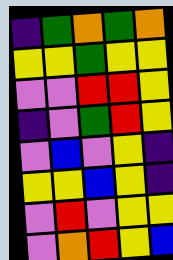[["indigo", "green", "orange", "green", "orange"], ["yellow", "yellow", "green", "yellow", "yellow"], ["violet", "violet", "red", "red", "yellow"], ["indigo", "violet", "green", "red", "yellow"], ["violet", "blue", "violet", "yellow", "indigo"], ["yellow", "yellow", "blue", "yellow", "indigo"], ["violet", "red", "violet", "yellow", "yellow"], ["violet", "orange", "red", "yellow", "blue"]]